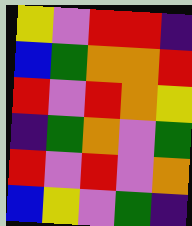[["yellow", "violet", "red", "red", "indigo"], ["blue", "green", "orange", "orange", "red"], ["red", "violet", "red", "orange", "yellow"], ["indigo", "green", "orange", "violet", "green"], ["red", "violet", "red", "violet", "orange"], ["blue", "yellow", "violet", "green", "indigo"]]